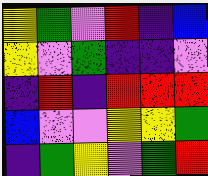[["yellow", "green", "violet", "red", "indigo", "blue"], ["yellow", "violet", "green", "indigo", "indigo", "violet"], ["indigo", "red", "indigo", "red", "red", "red"], ["blue", "violet", "violet", "yellow", "yellow", "green"], ["indigo", "green", "yellow", "violet", "green", "red"]]